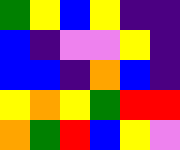[["green", "yellow", "blue", "yellow", "indigo", "indigo"], ["blue", "indigo", "violet", "violet", "yellow", "indigo"], ["blue", "blue", "indigo", "orange", "blue", "indigo"], ["yellow", "orange", "yellow", "green", "red", "red"], ["orange", "green", "red", "blue", "yellow", "violet"]]